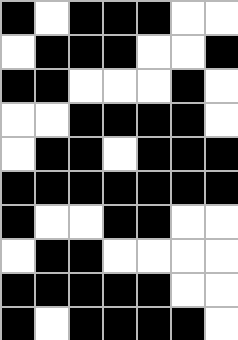[["black", "white", "black", "black", "black", "white", "white"], ["white", "black", "black", "black", "white", "white", "black"], ["black", "black", "white", "white", "white", "black", "white"], ["white", "white", "black", "black", "black", "black", "white"], ["white", "black", "black", "white", "black", "black", "black"], ["black", "black", "black", "black", "black", "black", "black"], ["black", "white", "white", "black", "black", "white", "white"], ["white", "black", "black", "white", "white", "white", "white"], ["black", "black", "black", "black", "black", "white", "white"], ["black", "white", "black", "black", "black", "black", "white"]]